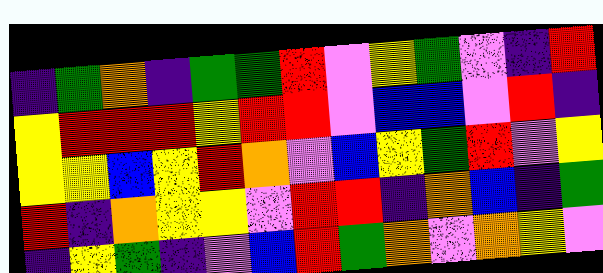[["indigo", "green", "orange", "indigo", "green", "green", "red", "violet", "yellow", "green", "violet", "indigo", "red"], ["yellow", "red", "red", "red", "yellow", "red", "red", "violet", "blue", "blue", "violet", "red", "indigo"], ["yellow", "yellow", "blue", "yellow", "red", "orange", "violet", "blue", "yellow", "green", "red", "violet", "yellow"], ["red", "indigo", "orange", "yellow", "yellow", "violet", "red", "red", "indigo", "orange", "blue", "indigo", "green"], ["indigo", "yellow", "green", "indigo", "violet", "blue", "red", "green", "orange", "violet", "orange", "yellow", "violet"]]